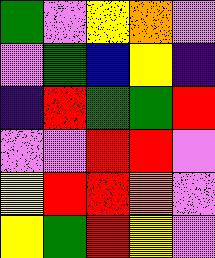[["green", "violet", "yellow", "orange", "violet"], ["violet", "green", "blue", "yellow", "indigo"], ["indigo", "red", "green", "green", "red"], ["violet", "violet", "red", "red", "violet"], ["yellow", "red", "red", "orange", "violet"], ["yellow", "green", "red", "yellow", "violet"]]